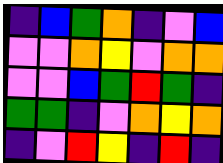[["indigo", "blue", "green", "orange", "indigo", "violet", "blue"], ["violet", "violet", "orange", "yellow", "violet", "orange", "orange"], ["violet", "violet", "blue", "green", "red", "green", "indigo"], ["green", "green", "indigo", "violet", "orange", "yellow", "orange"], ["indigo", "violet", "red", "yellow", "indigo", "red", "indigo"]]